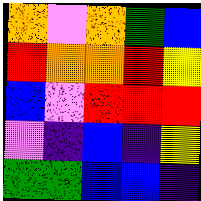[["orange", "violet", "orange", "green", "blue"], ["red", "orange", "orange", "red", "yellow"], ["blue", "violet", "red", "red", "red"], ["violet", "indigo", "blue", "indigo", "yellow"], ["green", "green", "blue", "blue", "indigo"]]